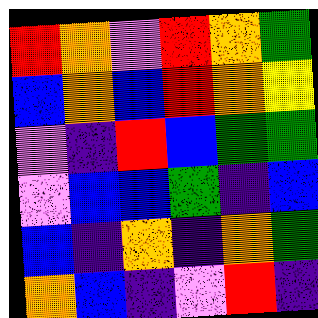[["red", "orange", "violet", "red", "orange", "green"], ["blue", "orange", "blue", "red", "orange", "yellow"], ["violet", "indigo", "red", "blue", "green", "green"], ["violet", "blue", "blue", "green", "indigo", "blue"], ["blue", "indigo", "orange", "indigo", "orange", "green"], ["orange", "blue", "indigo", "violet", "red", "indigo"]]